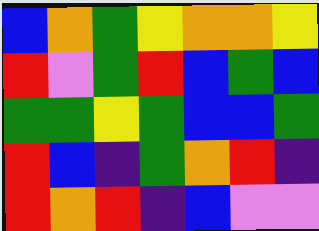[["blue", "orange", "green", "yellow", "orange", "orange", "yellow"], ["red", "violet", "green", "red", "blue", "green", "blue"], ["green", "green", "yellow", "green", "blue", "blue", "green"], ["red", "blue", "indigo", "green", "orange", "red", "indigo"], ["red", "orange", "red", "indigo", "blue", "violet", "violet"]]